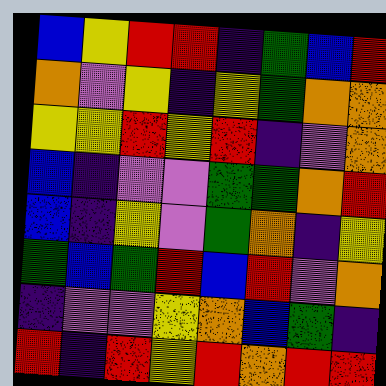[["blue", "yellow", "red", "red", "indigo", "green", "blue", "red"], ["orange", "violet", "yellow", "indigo", "yellow", "green", "orange", "orange"], ["yellow", "yellow", "red", "yellow", "red", "indigo", "violet", "orange"], ["blue", "indigo", "violet", "violet", "green", "green", "orange", "red"], ["blue", "indigo", "yellow", "violet", "green", "orange", "indigo", "yellow"], ["green", "blue", "green", "red", "blue", "red", "violet", "orange"], ["indigo", "violet", "violet", "yellow", "orange", "blue", "green", "indigo"], ["red", "indigo", "red", "yellow", "red", "orange", "red", "red"]]